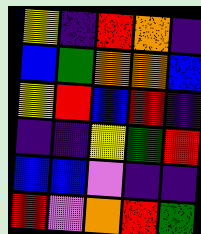[["yellow", "indigo", "red", "orange", "indigo"], ["blue", "green", "orange", "orange", "blue"], ["yellow", "red", "blue", "red", "indigo"], ["indigo", "indigo", "yellow", "green", "red"], ["blue", "blue", "violet", "indigo", "indigo"], ["red", "violet", "orange", "red", "green"]]